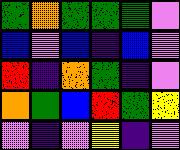[["green", "orange", "green", "green", "green", "violet"], ["blue", "violet", "blue", "indigo", "blue", "violet"], ["red", "indigo", "orange", "green", "indigo", "violet"], ["orange", "green", "blue", "red", "green", "yellow"], ["violet", "indigo", "violet", "yellow", "indigo", "violet"]]